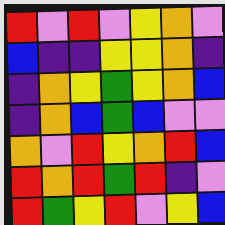[["red", "violet", "red", "violet", "yellow", "orange", "violet"], ["blue", "indigo", "indigo", "yellow", "yellow", "orange", "indigo"], ["indigo", "orange", "yellow", "green", "yellow", "orange", "blue"], ["indigo", "orange", "blue", "green", "blue", "violet", "violet"], ["orange", "violet", "red", "yellow", "orange", "red", "blue"], ["red", "orange", "red", "green", "red", "indigo", "violet"], ["red", "green", "yellow", "red", "violet", "yellow", "blue"]]